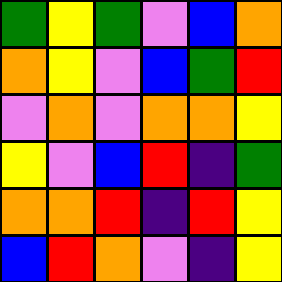[["green", "yellow", "green", "violet", "blue", "orange"], ["orange", "yellow", "violet", "blue", "green", "red"], ["violet", "orange", "violet", "orange", "orange", "yellow"], ["yellow", "violet", "blue", "red", "indigo", "green"], ["orange", "orange", "red", "indigo", "red", "yellow"], ["blue", "red", "orange", "violet", "indigo", "yellow"]]